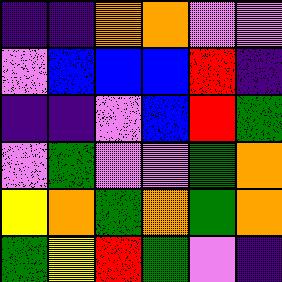[["indigo", "indigo", "orange", "orange", "violet", "violet"], ["violet", "blue", "blue", "blue", "red", "indigo"], ["indigo", "indigo", "violet", "blue", "red", "green"], ["violet", "green", "violet", "violet", "green", "orange"], ["yellow", "orange", "green", "orange", "green", "orange"], ["green", "yellow", "red", "green", "violet", "indigo"]]